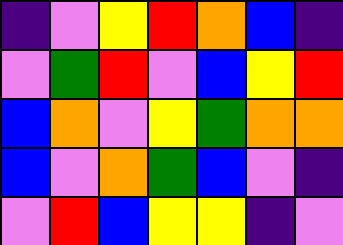[["indigo", "violet", "yellow", "red", "orange", "blue", "indigo"], ["violet", "green", "red", "violet", "blue", "yellow", "red"], ["blue", "orange", "violet", "yellow", "green", "orange", "orange"], ["blue", "violet", "orange", "green", "blue", "violet", "indigo"], ["violet", "red", "blue", "yellow", "yellow", "indigo", "violet"]]